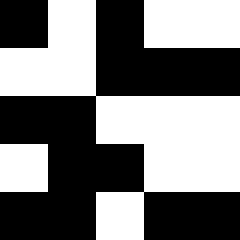[["black", "white", "black", "white", "white"], ["white", "white", "black", "black", "black"], ["black", "black", "white", "white", "white"], ["white", "black", "black", "white", "white"], ["black", "black", "white", "black", "black"]]